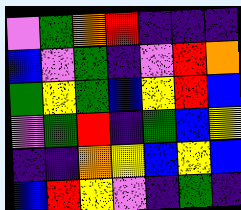[["violet", "green", "orange", "red", "indigo", "indigo", "indigo"], ["blue", "violet", "green", "indigo", "violet", "red", "orange"], ["green", "yellow", "green", "blue", "yellow", "red", "blue"], ["violet", "green", "red", "indigo", "green", "blue", "yellow"], ["indigo", "indigo", "orange", "yellow", "blue", "yellow", "blue"], ["blue", "red", "yellow", "violet", "indigo", "green", "indigo"]]